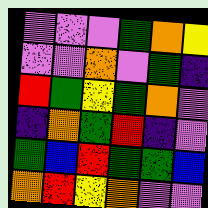[["violet", "violet", "violet", "green", "orange", "yellow"], ["violet", "violet", "orange", "violet", "green", "indigo"], ["red", "green", "yellow", "green", "orange", "violet"], ["indigo", "orange", "green", "red", "indigo", "violet"], ["green", "blue", "red", "green", "green", "blue"], ["orange", "red", "yellow", "orange", "violet", "violet"]]